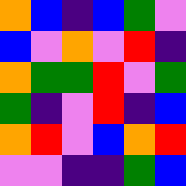[["orange", "blue", "indigo", "blue", "green", "violet"], ["blue", "violet", "orange", "violet", "red", "indigo"], ["orange", "green", "green", "red", "violet", "green"], ["green", "indigo", "violet", "red", "indigo", "blue"], ["orange", "red", "violet", "blue", "orange", "red"], ["violet", "violet", "indigo", "indigo", "green", "blue"]]